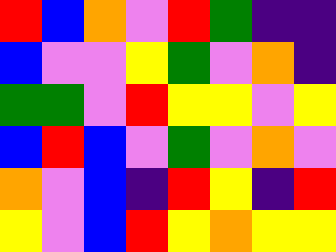[["red", "blue", "orange", "violet", "red", "green", "indigo", "indigo"], ["blue", "violet", "violet", "yellow", "green", "violet", "orange", "indigo"], ["green", "green", "violet", "red", "yellow", "yellow", "violet", "yellow"], ["blue", "red", "blue", "violet", "green", "violet", "orange", "violet"], ["orange", "violet", "blue", "indigo", "red", "yellow", "indigo", "red"], ["yellow", "violet", "blue", "red", "yellow", "orange", "yellow", "yellow"]]